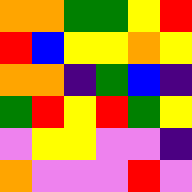[["orange", "orange", "green", "green", "yellow", "red"], ["red", "blue", "yellow", "yellow", "orange", "yellow"], ["orange", "orange", "indigo", "green", "blue", "indigo"], ["green", "red", "yellow", "red", "green", "yellow"], ["violet", "yellow", "yellow", "violet", "violet", "indigo"], ["orange", "violet", "violet", "violet", "red", "violet"]]